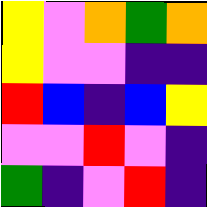[["yellow", "violet", "orange", "green", "orange"], ["yellow", "violet", "violet", "indigo", "indigo"], ["red", "blue", "indigo", "blue", "yellow"], ["violet", "violet", "red", "violet", "indigo"], ["green", "indigo", "violet", "red", "indigo"]]